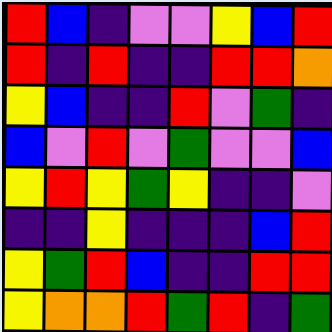[["red", "blue", "indigo", "violet", "violet", "yellow", "blue", "red"], ["red", "indigo", "red", "indigo", "indigo", "red", "red", "orange"], ["yellow", "blue", "indigo", "indigo", "red", "violet", "green", "indigo"], ["blue", "violet", "red", "violet", "green", "violet", "violet", "blue"], ["yellow", "red", "yellow", "green", "yellow", "indigo", "indigo", "violet"], ["indigo", "indigo", "yellow", "indigo", "indigo", "indigo", "blue", "red"], ["yellow", "green", "red", "blue", "indigo", "indigo", "red", "red"], ["yellow", "orange", "orange", "red", "green", "red", "indigo", "green"]]